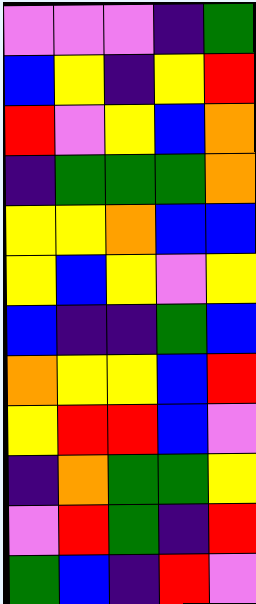[["violet", "violet", "violet", "indigo", "green"], ["blue", "yellow", "indigo", "yellow", "red"], ["red", "violet", "yellow", "blue", "orange"], ["indigo", "green", "green", "green", "orange"], ["yellow", "yellow", "orange", "blue", "blue"], ["yellow", "blue", "yellow", "violet", "yellow"], ["blue", "indigo", "indigo", "green", "blue"], ["orange", "yellow", "yellow", "blue", "red"], ["yellow", "red", "red", "blue", "violet"], ["indigo", "orange", "green", "green", "yellow"], ["violet", "red", "green", "indigo", "red"], ["green", "blue", "indigo", "red", "violet"]]